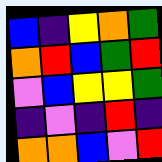[["blue", "indigo", "yellow", "orange", "green"], ["orange", "red", "blue", "green", "red"], ["violet", "blue", "yellow", "yellow", "green"], ["indigo", "violet", "indigo", "red", "indigo"], ["orange", "orange", "blue", "violet", "red"]]